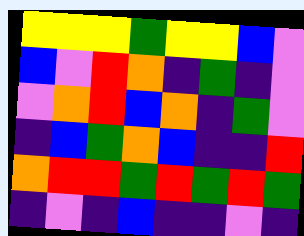[["yellow", "yellow", "yellow", "green", "yellow", "yellow", "blue", "violet"], ["blue", "violet", "red", "orange", "indigo", "green", "indigo", "violet"], ["violet", "orange", "red", "blue", "orange", "indigo", "green", "violet"], ["indigo", "blue", "green", "orange", "blue", "indigo", "indigo", "red"], ["orange", "red", "red", "green", "red", "green", "red", "green"], ["indigo", "violet", "indigo", "blue", "indigo", "indigo", "violet", "indigo"]]